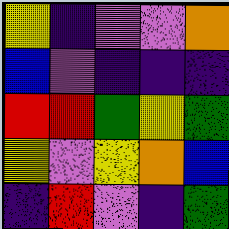[["yellow", "indigo", "violet", "violet", "orange"], ["blue", "violet", "indigo", "indigo", "indigo"], ["red", "red", "green", "yellow", "green"], ["yellow", "violet", "yellow", "orange", "blue"], ["indigo", "red", "violet", "indigo", "green"]]